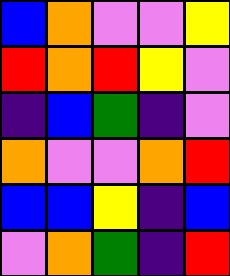[["blue", "orange", "violet", "violet", "yellow"], ["red", "orange", "red", "yellow", "violet"], ["indigo", "blue", "green", "indigo", "violet"], ["orange", "violet", "violet", "orange", "red"], ["blue", "blue", "yellow", "indigo", "blue"], ["violet", "orange", "green", "indigo", "red"]]